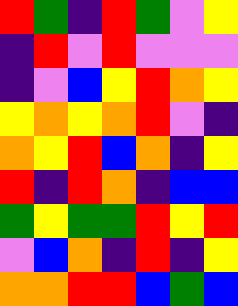[["red", "green", "indigo", "red", "green", "violet", "yellow"], ["indigo", "red", "violet", "red", "violet", "violet", "violet"], ["indigo", "violet", "blue", "yellow", "red", "orange", "yellow"], ["yellow", "orange", "yellow", "orange", "red", "violet", "indigo"], ["orange", "yellow", "red", "blue", "orange", "indigo", "yellow"], ["red", "indigo", "red", "orange", "indigo", "blue", "blue"], ["green", "yellow", "green", "green", "red", "yellow", "red"], ["violet", "blue", "orange", "indigo", "red", "indigo", "yellow"], ["orange", "orange", "red", "red", "blue", "green", "blue"]]